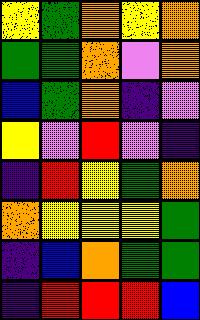[["yellow", "green", "orange", "yellow", "orange"], ["green", "green", "orange", "violet", "orange"], ["blue", "green", "orange", "indigo", "violet"], ["yellow", "violet", "red", "violet", "indigo"], ["indigo", "red", "yellow", "green", "orange"], ["orange", "yellow", "yellow", "yellow", "green"], ["indigo", "blue", "orange", "green", "green"], ["indigo", "red", "red", "red", "blue"]]